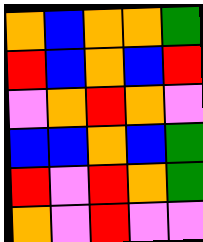[["orange", "blue", "orange", "orange", "green"], ["red", "blue", "orange", "blue", "red"], ["violet", "orange", "red", "orange", "violet"], ["blue", "blue", "orange", "blue", "green"], ["red", "violet", "red", "orange", "green"], ["orange", "violet", "red", "violet", "violet"]]